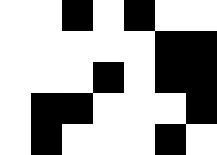[["white", "white", "black", "white", "black", "white", "white"], ["white", "white", "white", "white", "white", "black", "black"], ["white", "white", "white", "black", "white", "black", "black"], ["white", "black", "black", "white", "white", "white", "black"], ["white", "black", "white", "white", "white", "black", "white"]]